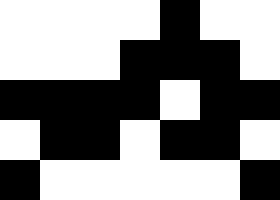[["white", "white", "white", "white", "black", "white", "white"], ["white", "white", "white", "black", "black", "black", "white"], ["black", "black", "black", "black", "white", "black", "black"], ["white", "black", "black", "white", "black", "black", "white"], ["black", "white", "white", "white", "white", "white", "black"]]